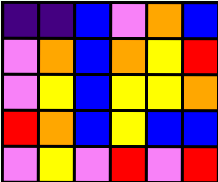[["indigo", "indigo", "blue", "violet", "orange", "blue"], ["violet", "orange", "blue", "orange", "yellow", "red"], ["violet", "yellow", "blue", "yellow", "yellow", "orange"], ["red", "orange", "blue", "yellow", "blue", "blue"], ["violet", "yellow", "violet", "red", "violet", "red"]]